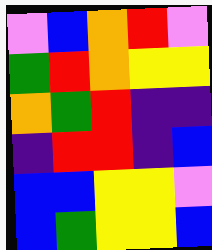[["violet", "blue", "orange", "red", "violet"], ["green", "red", "orange", "yellow", "yellow"], ["orange", "green", "red", "indigo", "indigo"], ["indigo", "red", "red", "indigo", "blue"], ["blue", "blue", "yellow", "yellow", "violet"], ["blue", "green", "yellow", "yellow", "blue"]]